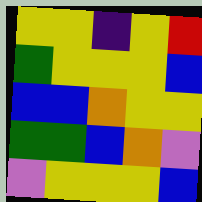[["yellow", "yellow", "indigo", "yellow", "red"], ["green", "yellow", "yellow", "yellow", "blue"], ["blue", "blue", "orange", "yellow", "yellow"], ["green", "green", "blue", "orange", "violet"], ["violet", "yellow", "yellow", "yellow", "blue"]]